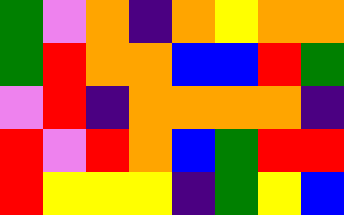[["green", "violet", "orange", "indigo", "orange", "yellow", "orange", "orange"], ["green", "red", "orange", "orange", "blue", "blue", "red", "green"], ["violet", "red", "indigo", "orange", "orange", "orange", "orange", "indigo"], ["red", "violet", "red", "orange", "blue", "green", "red", "red"], ["red", "yellow", "yellow", "yellow", "indigo", "green", "yellow", "blue"]]